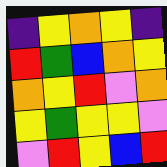[["indigo", "yellow", "orange", "yellow", "indigo"], ["red", "green", "blue", "orange", "yellow"], ["orange", "yellow", "red", "violet", "orange"], ["yellow", "green", "yellow", "yellow", "violet"], ["violet", "red", "yellow", "blue", "red"]]